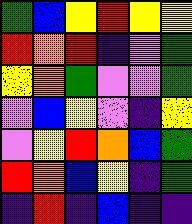[["green", "blue", "yellow", "red", "yellow", "yellow"], ["red", "orange", "red", "indigo", "violet", "green"], ["yellow", "orange", "green", "violet", "violet", "green"], ["violet", "blue", "yellow", "violet", "indigo", "yellow"], ["violet", "yellow", "red", "orange", "blue", "green"], ["red", "orange", "blue", "yellow", "indigo", "green"], ["indigo", "red", "indigo", "blue", "indigo", "indigo"]]